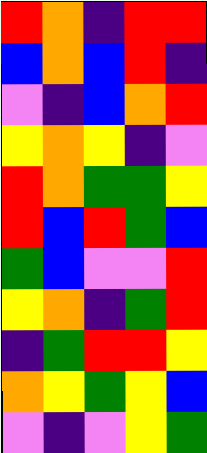[["red", "orange", "indigo", "red", "red"], ["blue", "orange", "blue", "red", "indigo"], ["violet", "indigo", "blue", "orange", "red"], ["yellow", "orange", "yellow", "indigo", "violet"], ["red", "orange", "green", "green", "yellow"], ["red", "blue", "red", "green", "blue"], ["green", "blue", "violet", "violet", "red"], ["yellow", "orange", "indigo", "green", "red"], ["indigo", "green", "red", "red", "yellow"], ["orange", "yellow", "green", "yellow", "blue"], ["violet", "indigo", "violet", "yellow", "green"]]